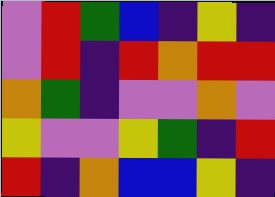[["violet", "red", "green", "blue", "indigo", "yellow", "indigo"], ["violet", "red", "indigo", "red", "orange", "red", "red"], ["orange", "green", "indigo", "violet", "violet", "orange", "violet"], ["yellow", "violet", "violet", "yellow", "green", "indigo", "red"], ["red", "indigo", "orange", "blue", "blue", "yellow", "indigo"]]